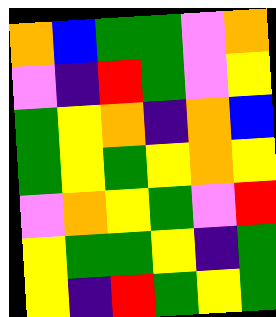[["orange", "blue", "green", "green", "violet", "orange"], ["violet", "indigo", "red", "green", "violet", "yellow"], ["green", "yellow", "orange", "indigo", "orange", "blue"], ["green", "yellow", "green", "yellow", "orange", "yellow"], ["violet", "orange", "yellow", "green", "violet", "red"], ["yellow", "green", "green", "yellow", "indigo", "green"], ["yellow", "indigo", "red", "green", "yellow", "green"]]